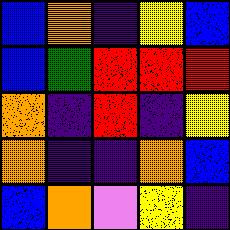[["blue", "orange", "indigo", "yellow", "blue"], ["blue", "green", "red", "red", "red"], ["orange", "indigo", "red", "indigo", "yellow"], ["orange", "indigo", "indigo", "orange", "blue"], ["blue", "orange", "violet", "yellow", "indigo"]]